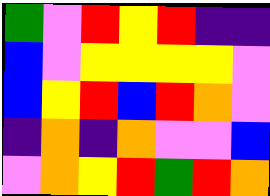[["green", "violet", "red", "yellow", "red", "indigo", "indigo"], ["blue", "violet", "yellow", "yellow", "yellow", "yellow", "violet"], ["blue", "yellow", "red", "blue", "red", "orange", "violet"], ["indigo", "orange", "indigo", "orange", "violet", "violet", "blue"], ["violet", "orange", "yellow", "red", "green", "red", "orange"]]